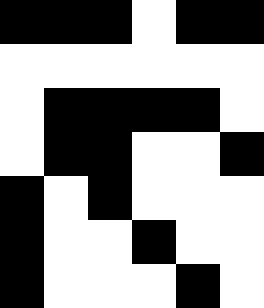[["black", "black", "black", "white", "black", "black"], ["white", "white", "white", "white", "white", "white"], ["white", "black", "black", "black", "black", "white"], ["white", "black", "black", "white", "white", "black"], ["black", "white", "black", "white", "white", "white"], ["black", "white", "white", "black", "white", "white"], ["black", "white", "white", "white", "black", "white"]]